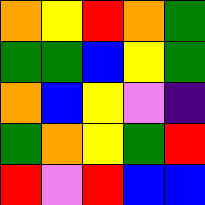[["orange", "yellow", "red", "orange", "green"], ["green", "green", "blue", "yellow", "green"], ["orange", "blue", "yellow", "violet", "indigo"], ["green", "orange", "yellow", "green", "red"], ["red", "violet", "red", "blue", "blue"]]